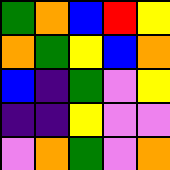[["green", "orange", "blue", "red", "yellow"], ["orange", "green", "yellow", "blue", "orange"], ["blue", "indigo", "green", "violet", "yellow"], ["indigo", "indigo", "yellow", "violet", "violet"], ["violet", "orange", "green", "violet", "orange"]]